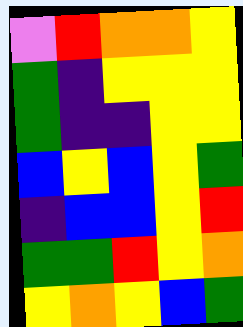[["violet", "red", "orange", "orange", "yellow"], ["green", "indigo", "yellow", "yellow", "yellow"], ["green", "indigo", "indigo", "yellow", "yellow"], ["blue", "yellow", "blue", "yellow", "green"], ["indigo", "blue", "blue", "yellow", "red"], ["green", "green", "red", "yellow", "orange"], ["yellow", "orange", "yellow", "blue", "green"]]